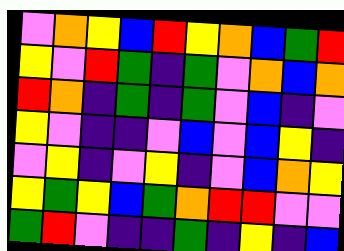[["violet", "orange", "yellow", "blue", "red", "yellow", "orange", "blue", "green", "red"], ["yellow", "violet", "red", "green", "indigo", "green", "violet", "orange", "blue", "orange"], ["red", "orange", "indigo", "green", "indigo", "green", "violet", "blue", "indigo", "violet"], ["yellow", "violet", "indigo", "indigo", "violet", "blue", "violet", "blue", "yellow", "indigo"], ["violet", "yellow", "indigo", "violet", "yellow", "indigo", "violet", "blue", "orange", "yellow"], ["yellow", "green", "yellow", "blue", "green", "orange", "red", "red", "violet", "violet"], ["green", "red", "violet", "indigo", "indigo", "green", "indigo", "yellow", "indigo", "blue"]]